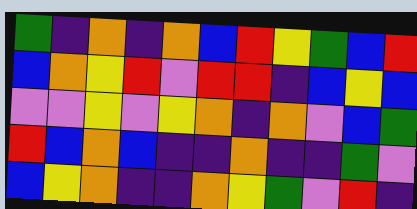[["green", "indigo", "orange", "indigo", "orange", "blue", "red", "yellow", "green", "blue", "red"], ["blue", "orange", "yellow", "red", "violet", "red", "red", "indigo", "blue", "yellow", "blue"], ["violet", "violet", "yellow", "violet", "yellow", "orange", "indigo", "orange", "violet", "blue", "green"], ["red", "blue", "orange", "blue", "indigo", "indigo", "orange", "indigo", "indigo", "green", "violet"], ["blue", "yellow", "orange", "indigo", "indigo", "orange", "yellow", "green", "violet", "red", "indigo"]]